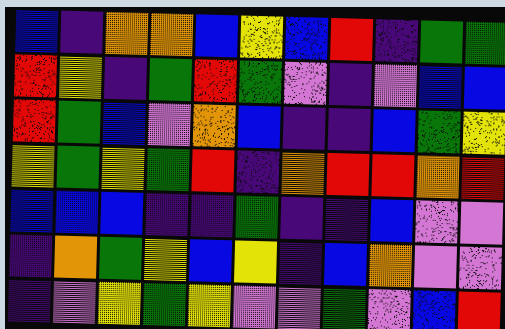[["blue", "indigo", "orange", "orange", "blue", "yellow", "blue", "red", "indigo", "green", "green"], ["red", "yellow", "indigo", "green", "red", "green", "violet", "indigo", "violet", "blue", "blue"], ["red", "green", "blue", "violet", "orange", "blue", "indigo", "indigo", "blue", "green", "yellow"], ["yellow", "green", "yellow", "green", "red", "indigo", "orange", "red", "red", "orange", "red"], ["blue", "blue", "blue", "indigo", "indigo", "green", "indigo", "indigo", "blue", "violet", "violet"], ["indigo", "orange", "green", "yellow", "blue", "yellow", "indigo", "blue", "orange", "violet", "violet"], ["indigo", "violet", "yellow", "green", "yellow", "violet", "violet", "green", "violet", "blue", "red"]]